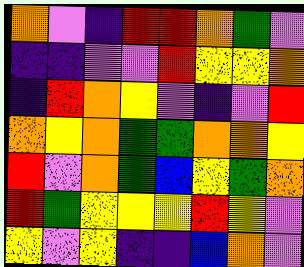[["orange", "violet", "indigo", "red", "red", "orange", "green", "violet"], ["indigo", "indigo", "violet", "violet", "red", "yellow", "yellow", "orange"], ["indigo", "red", "orange", "yellow", "violet", "indigo", "violet", "red"], ["orange", "yellow", "orange", "green", "green", "orange", "orange", "yellow"], ["red", "violet", "orange", "green", "blue", "yellow", "green", "orange"], ["red", "green", "yellow", "yellow", "yellow", "red", "yellow", "violet"], ["yellow", "violet", "yellow", "indigo", "indigo", "blue", "orange", "violet"]]